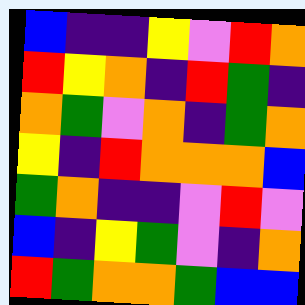[["blue", "indigo", "indigo", "yellow", "violet", "red", "orange"], ["red", "yellow", "orange", "indigo", "red", "green", "indigo"], ["orange", "green", "violet", "orange", "indigo", "green", "orange"], ["yellow", "indigo", "red", "orange", "orange", "orange", "blue"], ["green", "orange", "indigo", "indigo", "violet", "red", "violet"], ["blue", "indigo", "yellow", "green", "violet", "indigo", "orange"], ["red", "green", "orange", "orange", "green", "blue", "blue"]]